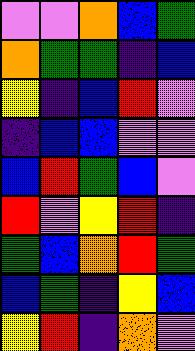[["violet", "violet", "orange", "blue", "green"], ["orange", "green", "green", "indigo", "blue"], ["yellow", "indigo", "blue", "red", "violet"], ["indigo", "blue", "blue", "violet", "violet"], ["blue", "red", "green", "blue", "violet"], ["red", "violet", "yellow", "red", "indigo"], ["green", "blue", "orange", "red", "green"], ["blue", "green", "indigo", "yellow", "blue"], ["yellow", "red", "indigo", "orange", "violet"]]